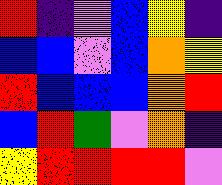[["red", "indigo", "violet", "blue", "yellow", "indigo"], ["blue", "blue", "violet", "blue", "orange", "yellow"], ["red", "blue", "blue", "blue", "orange", "red"], ["blue", "red", "green", "violet", "orange", "indigo"], ["yellow", "red", "red", "red", "red", "violet"]]